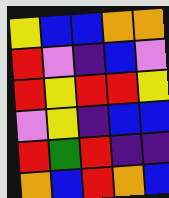[["yellow", "blue", "blue", "orange", "orange"], ["red", "violet", "indigo", "blue", "violet"], ["red", "yellow", "red", "red", "yellow"], ["violet", "yellow", "indigo", "blue", "blue"], ["red", "green", "red", "indigo", "indigo"], ["orange", "blue", "red", "orange", "blue"]]